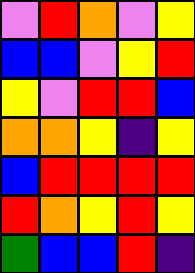[["violet", "red", "orange", "violet", "yellow"], ["blue", "blue", "violet", "yellow", "red"], ["yellow", "violet", "red", "red", "blue"], ["orange", "orange", "yellow", "indigo", "yellow"], ["blue", "red", "red", "red", "red"], ["red", "orange", "yellow", "red", "yellow"], ["green", "blue", "blue", "red", "indigo"]]